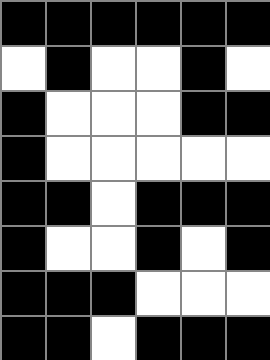[["black", "black", "black", "black", "black", "black"], ["white", "black", "white", "white", "black", "white"], ["black", "white", "white", "white", "black", "black"], ["black", "white", "white", "white", "white", "white"], ["black", "black", "white", "black", "black", "black"], ["black", "white", "white", "black", "white", "black"], ["black", "black", "black", "white", "white", "white"], ["black", "black", "white", "black", "black", "black"]]